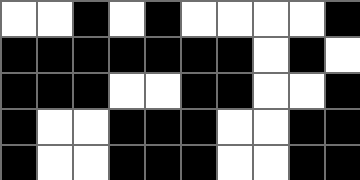[["white", "white", "black", "white", "black", "white", "white", "white", "white", "black"], ["black", "black", "black", "black", "black", "black", "black", "white", "black", "white"], ["black", "black", "black", "white", "white", "black", "black", "white", "white", "black"], ["black", "white", "white", "black", "black", "black", "white", "white", "black", "black"], ["black", "white", "white", "black", "black", "black", "white", "white", "black", "black"]]